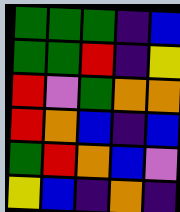[["green", "green", "green", "indigo", "blue"], ["green", "green", "red", "indigo", "yellow"], ["red", "violet", "green", "orange", "orange"], ["red", "orange", "blue", "indigo", "blue"], ["green", "red", "orange", "blue", "violet"], ["yellow", "blue", "indigo", "orange", "indigo"]]